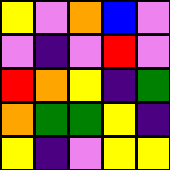[["yellow", "violet", "orange", "blue", "violet"], ["violet", "indigo", "violet", "red", "violet"], ["red", "orange", "yellow", "indigo", "green"], ["orange", "green", "green", "yellow", "indigo"], ["yellow", "indigo", "violet", "yellow", "yellow"]]